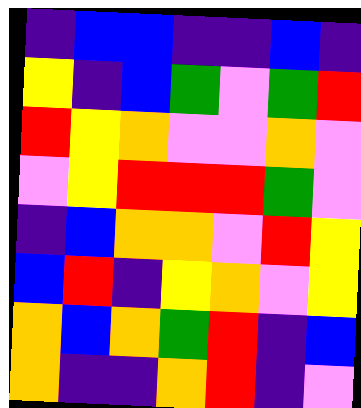[["indigo", "blue", "blue", "indigo", "indigo", "blue", "indigo"], ["yellow", "indigo", "blue", "green", "violet", "green", "red"], ["red", "yellow", "orange", "violet", "violet", "orange", "violet"], ["violet", "yellow", "red", "red", "red", "green", "violet"], ["indigo", "blue", "orange", "orange", "violet", "red", "yellow"], ["blue", "red", "indigo", "yellow", "orange", "violet", "yellow"], ["orange", "blue", "orange", "green", "red", "indigo", "blue"], ["orange", "indigo", "indigo", "orange", "red", "indigo", "violet"]]